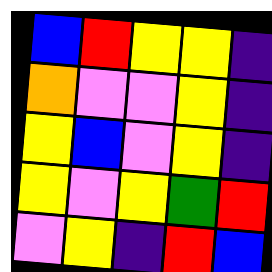[["blue", "red", "yellow", "yellow", "indigo"], ["orange", "violet", "violet", "yellow", "indigo"], ["yellow", "blue", "violet", "yellow", "indigo"], ["yellow", "violet", "yellow", "green", "red"], ["violet", "yellow", "indigo", "red", "blue"]]